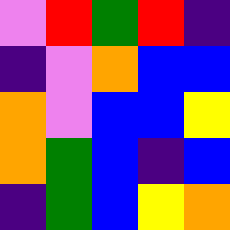[["violet", "red", "green", "red", "indigo"], ["indigo", "violet", "orange", "blue", "blue"], ["orange", "violet", "blue", "blue", "yellow"], ["orange", "green", "blue", "indigo", "blue"], ["indigo", "green", "blue", "yellow", "orange"]]